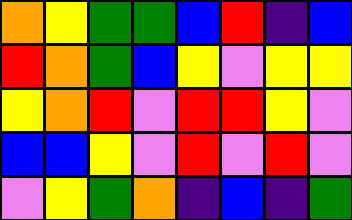[["orange", "yellow", "green", "green", "blue", "red", "indigo", "blue"], ["red", "orange", "green", "blue", "yellow", "violet", "yellow", "yellow"], ["yellow", "orange", "red", "violet", "red", "red", "yellow", "violet"], ["blue", "blue", "yellow", "violet", "red", "violet", "red", "violet"], ["violet", "yellow", "green", "orange", "indigo", "blue", "indigo", "green"]]